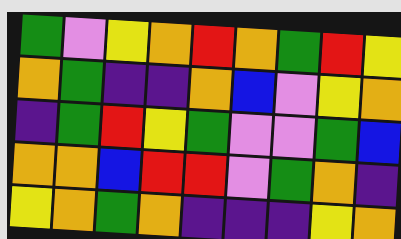[["green", "violet", "yellow", "orange", "red", "orange", "green", "red", "yellow"], ["orange", "green", "indigo", "indigo", "orange", "blue", "violet", "yellow", "orange"], ["indigo", "green", "red", "yellow", "green", "violet", "violet", "green", "blue"], ["orange", "orange", "blue", "red", "red", "violet", "green", "orange", "indigo"], ["yellow", "orange", "green", "orange", "indigo", "indigo", "indigo", "yellow", "orange"]]